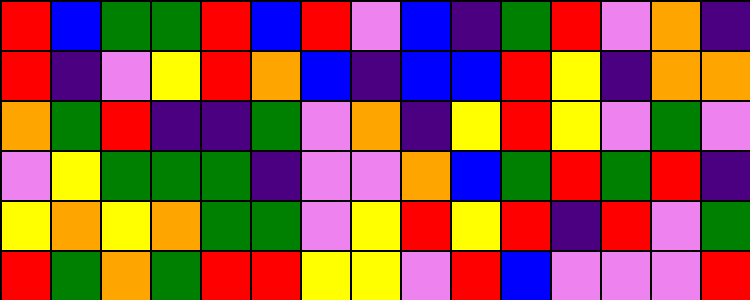[["red", "blue", "green", "green", "red", "blue", "red", "violet", "blue", "indigo", "green", "red", "violet", "orange", "indigo"], ["red", "indigo", "violet", "yellow", "red", "orange", "blue", "indigo", "blue", "blue", "red", "yellow", "indigo", "orange", "orange"], ["orange", "green", "red", "indigo", "indigo", "green", "violet", "orange", "indigo", "yellow", "red", "yellow", "violet", "green", "violet"], ["violet", "yellow", "green", "green", "green", "indigo", "violet", "violet", "orange", "blue", "green", "red", "green", "red", "indigo"], ["yellow", "orange", "yellow", "orange", "green", "green", "violet", "yellow", "red", "yellow", "red", "indigo", "red", "violet", "green"], ["red", "green", "orange", "green", "red", "red", "yellow", "yellow", "violet", "red", "blue", "violet", "violet", "violet", "red"]]